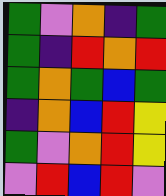[["green", "violet", "orange", "indigo", "green"], ["green", "indigo", "red", "orange", "red"], ["green", "orange", "green", "blue", "green"], ["indigo", "orange", "blue", "red", "yellow"], ["green", "violet", "orange", "red", "yellow"], ["violet", "red", "blue", "red", "violet"]]